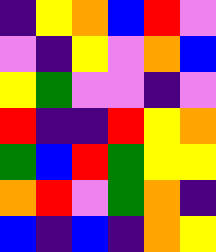[["indigo", "yellow", "orange", "blue", "red", "violet"], ["violet", "indigo", "yellow", "violet", "orange", "blue"], ["yellow", "green", "violet", "violet", "indigo", "violet"], ["red", "indigo", "indigo", "red", "yellow", "orange"], ["green", "blue", "red", "green", "yellow", "yellow"], ["orange", "red", "violet", "green", "orange", "indigo"], ["blue", "indigo", "blue", "indigo", "orange", "yellow"]]